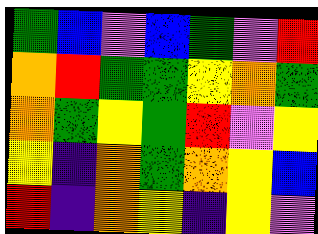[["green", "blue", "violet", "blue", "green", "violet", "red"], ["orange", "red", "green", "green", "yellow", "orange", "green"], ["orange", "green", "yellow", "green", "red", "violet", "yellow"], ["yellow", "indigo", "orange", "green", "orange", "yellow", "blue"], ["red", "indigo", "orange", "yellow", "indigo", "yellow", "violet"]]